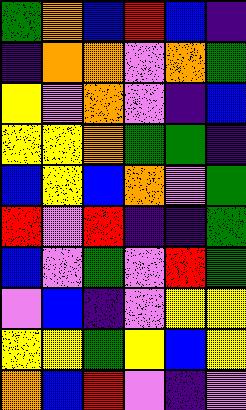[["green", "orange", "blue", "red", "blue", "indigo"], ["indigo", "orange", "orange", "violet", "orange", "green"], ["yellow", "violet", "orange", "violet", "indigo", "blue"], ["yellow", "yellow", "orange", "green", "green", "indigo"], ["blue", "yellow", "blue", "orange", "violet", "green"], ["red", "violet", "red", "indigo", "indigo", "green"], ["blue", "violet", "green", "violet", "red", "green"], ["violet", "blue", "indigo", "violet", "yellow", "yellow"], ["yellow", "yellow", "green", "yellow", "blue", "yellow"], ["orange", "blue", "red", "violet", "indigo", "violet"]]